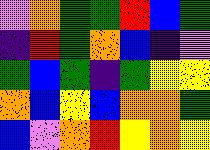[["violet", "orange", "green", "green", "red", "blue", "green"], ["indigo", "red", "green", "orange", "blue", "indigo", "violet"], ["green", "blue", "green", "indigo", "green", "yellow", "yellow"], ["orange", "blue", "yellow", "blue", "orange", "orange", "green"], ["blue", "violet", "orange", "red", "yellow", "orange", "yellow"]]